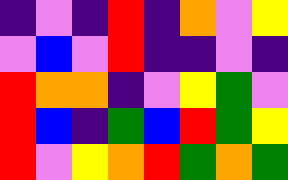[["indigo", "violet", "indigo", "red", "indigo", "orange", "violet", "yellow"], ["violet", "blue", "violet", "red", "indigo", "indigo", "violet", "indigo"], ["red", "orange", "orange", "indigo", "violet", "yellow", "green", "violet"], ["red", "blue", "indigo", "green", "blue", "red", "green", "yellow"], ["red", "violet", "yellow", "orange", "red", "green", "orange", "green"]]